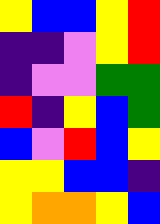[["yellow", "blue", "blue", "yellow", "red"], ["indigo", "indigo", "violet", "yellow", "red"], ["indigo", "violet", "violet", "green", "green"], ["red", "indigo", "yellow", "blue", "green"], ["blue", "violet", "red", "blue", "yellow"], ["yellow", "yellow", "blue", "blue", "indigo"], ["yellow", "orange", "orange", "yellow", "blue"]]